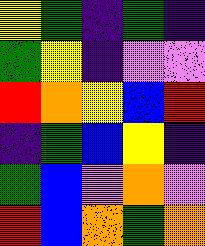[["yellow", "green", "indigo", "green", "indigo"], ["green", "yellow", "indigo", "violet", "violet"], ["red", "orange", "yellow", "blue", "red"], ["indigo", "green", "blue", "yellow", "indigo"], ["green", "blue", "violet", "orange", "violet"], ["red", "blue", "orange", "green", "orange"]]